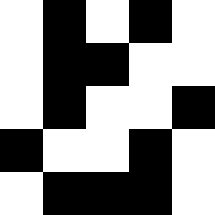[["white", "black", "white", "black", "white"], ["white", "black", "black", "white", "white"], ["white", "black", "white", "white", "black"], ["black", "white", "white", "black", "white"], ["white", "black", "black", "black", "white"]]